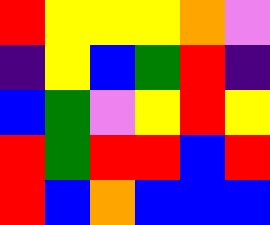[["red", "yellow", "yellow", "yellow", "orange", "violet"], ["indigo", "yellow", "blue", "green", "red", "indigo"], ["blue", "green", "violet", "yellow", "red", "yellow"], ["red", "green", "red", "red", "blue", "red"], ["red", "blue", "orange", "blue", "blue", "blue"]]